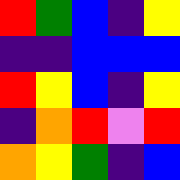[["red", "green", "blue", "indigo", "yellow"], ["indigo", "indigo", "blue", "blue", "blue"], ["red", "yellow", "blue", "indigo", "yellow"], ["indigo", "orange", "red", "violet", "red"], ["orange", "yellow", "green", "indigo", "blue"]]